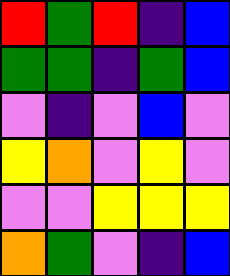[["red", "green", "red", "indigo", "blue"], ["green", "green", "indigo", "green", "blue"], ["violet", "indigo", "violet", "blue", "violet"], ["yellow", "orange", "violet", "yellow", "violet"], ["violet", "violet", "yellow", "yellow", "yellow"], ["orange", "green", "violet", "indigo", "blue"]]